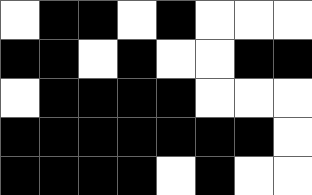[["white", "black", "black", "white", "black", "white", "white", "white"], ["black", "black", "white", "black", "white", "white", "black", "black"], ["white", "black", "black", "black", "black", "white", "white", "white"], ["black", "black", "black", "black", "black", "black", "black", "white"], ["black", "black", "black", "black", "white", "black", "white", "white"]]